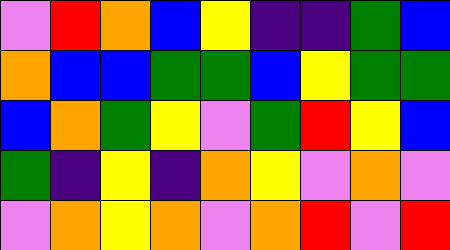[["violet", "red", "orange", "blue", "yellow", "indigo", "indigo", "green", "blue"], ["orange", "blue", "blue", "green", "green", "blue", "yellow", "green", "green"], ["blue", "orange", "green", "yellow", "violet", "green", "red", "yellow", "blue"], ["green", "indigo", "yellow", "indigo", "orange", "yellow", "violet", "orange", "violet"], ["violet", "orange", "yellow", "orange", "violet", "orange", "red", "violet", "red"]]